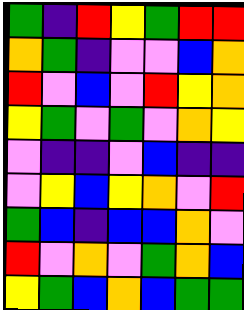[["green", "indigo", "red", "yellow", "green", "red", "red"], ["orange", "green", "indigo", "violet", "violet", "blue", "orange"], ["red", "violet", "blue", "violet", "red", "yellow", "orange"], ["yellow", "green", "violet", "green", "violet", "orange", "yellow"], ["violet", "indigo", "indigo", "violet", "blue", "indigo", "indigo"], ["violet", "yellow", "blue", "yellow", "orange", "violet", "red"], ["green", "blue", "indigo", "blue", "blue", "orange", "violet"], ["red", "violet", "orange", "violet", "green", "orange", "blue"], ["yellow", "green", "blue", "orange", "blue", "green", "green"]]